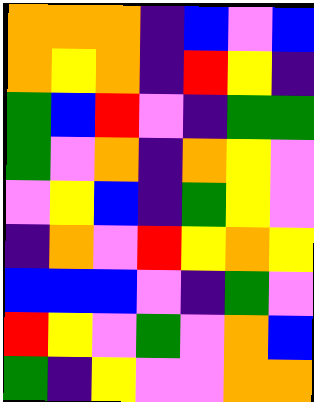[["orange", "orange", "orange", "indigo", "blue", "violet", "blue"], ["orange", "yellow", "orange", "indigo", "red", "yellow", "indigo"], ["green", "blue", "red", "violet", "indigo", "green", "green"], ["green", "violet", "orange", "indigo", "orange", "yellow", "violet"], ["violet", "yellow", "blue", "indigo", "green", "yellow", "violet"], ["indigo", "orange", "violet", "red", "yellow", "orange", "yellow"], ["blue", "blue", "blue", "violet", "indigo", "green", "violet"], ["red", "yellow", "violet", "green", "violet", "orange", "blue"], ["green", "indigo", "yellow", "violet", "violet", "orange", "orange"]]